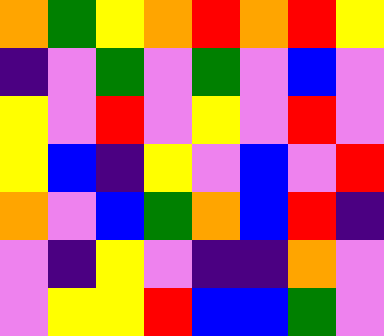[["orange", "green", "yellow", "orange", "red", "orange", "red", "yellow"], ["indigo", "violet", "green", "violet", "green", "violet", "blue", "violet"], ["yellow", "violet", "red", "violet", "yellow", "violet", "red", "violet"], ["yellow", "blue", "indigo", "yellow", "violet", "blue", "violet", "red"], ["orange", "violet", "blue", "green", "orange", "blue", "red", "indigo"], ["violet", "indigo", "yellow", "violet", "indigo", "indigo", "orange", "violet"], ["violet", "yellow", "yellow", "red", "blue", "blue", "green", "violet"]]